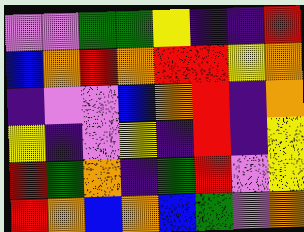[["violet", "violet", "green", "green", "yellow", "indigo", "indigo", "red"], ["blue", "orange", "red", "orange", "red", "red", "yellow", "orange"], ["indigo", "violet", "violet", "blue", "orange", "red", "indigo", "orange"], ["yellow", "indigo", "violet", "yellow", "indigo", "red", "indigo", "yellow"], ["red", "green", "orange", "indigo", "green", "red", "violet", "yellow"], ["red", "orange", "blue", "orange", "blue", "green", "violet", "orange"]]